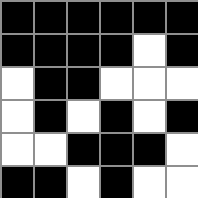[["black", "black", "black", "black", "black", "black"], ["black", "black", "black", "black", "white", "black"], ["white", "black", "black", "white", "white", "white"], ["white", "black", "white", "black", "white", "black"], ["white", "white", "black", "black", "black", "white"], ["black", "black", "white", "black", "white", "white"]]